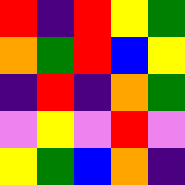[["red", "indigo", "red", "yellow", "green"], ["orange", "green", "red", "blue", "yellow"], ["indigo", "red", "indigo", "orange", "green"], ["violet", "yellow", "violet", "red", "violet"], ["yellow", "green", "blue", "orange", "indigo"]]